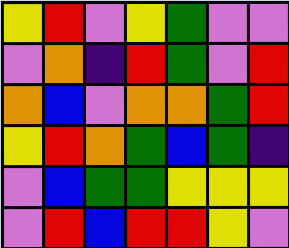[["yellow", "red", "violet", "yellow", "green", "violet", "violet"], ["violet", "orange", "indigo", "red", "green", "violet", "red"], ["orange", "blue", "violet", "orange", "orange", "green", "red"], ["yellow", "red", "orange", "green", "blue", "green", "indigo"], ["violet", "blue", "green", "green", "yellow", "yellow", "yellow"], ["violet", "red", "blue", "red", "red", "yellow", "violet"]]